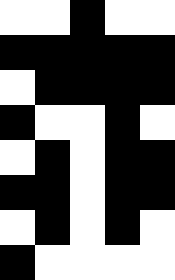[["white", "white", "black", "white", "white"], ["black", "black", "black", "black", "black"], ["white", "black", "black", "black", "black"], ["black", "white", "white", "black", "white"], ["white", "black", "white", "black", "black"], ["black", "black", "white", "black", "black"], ["white", "black", "white", "black", "white"], ["black", "white", "white", "white", "white"]]